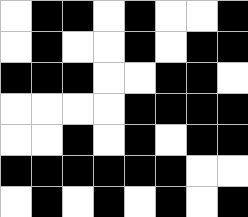[["white", "black", "black", "white", "black", "white", "white", "black"], ["white", "black", "white", "white", "black", "white", "black", "black"], ["black", "black", "black", "white", "white", "black", "black", "white"], ["white", "white", "white", "white", "black", "black", "black", "black"], ["white", "white", "black", "white", "black", "white", "black", "black"], ["black", "black", "black", "black", "black", "black", "white", "white"], ["white", "black", "white", "black", "white", "black", "white", "black"]]